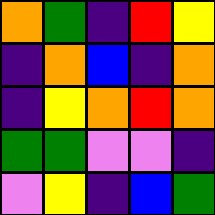[["orange", "green", "indigo", "red", "yellow"], ["indigo", "orange", "blue", "indigo", "orange"], ["indigo", "yellow", "orange", "red", "orange"], ["green", "green", "violet", "violet", "indigo"], ["violet", "yellow", "indigo", "blue", "green"]]